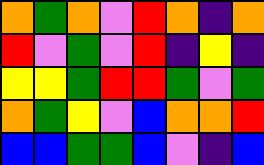[["orange", "green", "orange", "violet", "red", "orange", "indigo", "orange"], ["red", "violet", "green", "violet", "red", "indigo", "yellow", "indigo"], ["yellow", "yellow", "green", "red", "red", "green", "violet", "green"], ["orange", "green", "yellow", "violet", "blue", "orange", "orange", "red"], ["blue", "blue", "green", "green", "blue", "violet", "indigo", "blue"]]